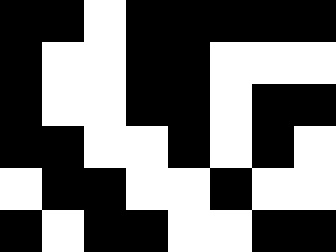[["black", "black", "white", "black", "black", "black", "black", "black"], ["black", "white", "white", "black", "black", "white", "white", "white"], ["black", "white", "white", "black", "black", "white", "black", "black"], ["black", "black", "white", "white", "black", "white", "black", "white"], ["white", "black", "black", "white", "white", "black", "white", "white"], ["black", "white", "black", "black", "white", "white", "black", "black"]]